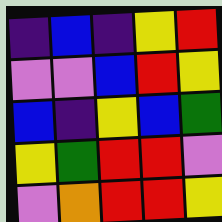[["indigo", "blue", "indigo", "yellow", "red"], ["violet", "violet", "blue", "red", "yellow"], ["blue", "indigo", "yellow", "blue", "green"], ["yellow", "green", "red", "red", "violet"], ["violet", "orange", "red", "red", "yellow"]]